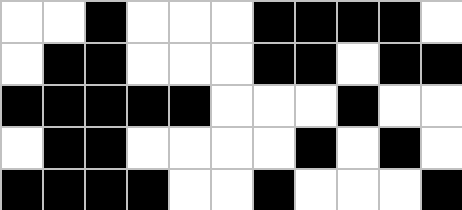[["white", "white", "black", "white", "white", "white", "black", "black", "black", "black", "white"], ["white", "black", "black", "white", "white", "white", "black", "black", "white", "black", "black"], ["black", "black", "black", "black", "black", "white", "white", "white", "black", "white", "white"], ["white", "black", "black", "white", "white", "white", "white", "black", "white", "black", "white"], ["black", "black", "black", "black", "white", "white", "black", "white", "white", "white", "black"]]